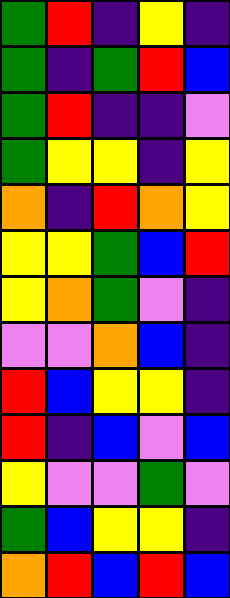[["green", "red", "indigo", "yellow", "indigo"], ["green", "indigo", "green", "red", "blue"], ["green", "red", "indigo", "indigo", "violet"], ["green", "yellow", "yellow", "indigo", "yellow"], ["orange", "indigo", "red", "orange", "yellow"], ["yellow", "yellow", "green", "blue", "red"], ["yellow", "orange", "green", "violet", "indigo"], ["violet", "violet", "orange", "blue", "indigo"], ["red", "blue", "yellow", "yellow", "indigo"], ["red", "indigo", "blue", "violet", "blue"], ["yellow", "violet", "violet", "green", "violet"], ["green", "blue", "yellow", "yellow", "indigo"], ["orange", "red", "blue", "red", "blue"]]